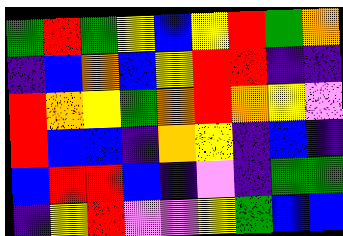[["green", "red", "green", "yellow", "blue", "yellow", "red", "green", "orange"], ["indigo", "blue", "orange", "blue", "yellow", "red", "red", "indigo", "indigo"], ["red", "orange", "yellow", "green", "orange", "red", "orange", "yellow", "violet"], ["red", "blue", "blue", "indigo", "orange", "yellow", "indigo", "blue", "indigo"], ["blue", "red", "red", "blue", "indigo", "violet", "indigo", "green", "green"], ["indigo", "yellow", "red", "violet", "violet", "yellow", "green", "blue", "blue"]]